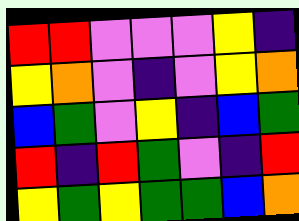[["red", "red", "violet", "violet", "violet", "yellow", "indigo"], ["yellow", "orange", "violet", "indigo", "violet", "yellow", "orange"], ["blue", "green", "violet", "yellow", "indigo", "blue", "green"], ["red", "indigo", "red", "green", "violet", "indigo", "red"], ["yellow", "green", "yellow", "green", "green", "blue", "orange"]]